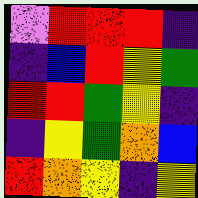[["violet", "red", "red", "red", "indigo"], ["indigo", "blue", "red", "yellow", "green"], ["red", "red", "green", "yellow", "indigo"], ["indigo", "yellow", "green", "orange", "blue"], ["red", "orange", "yellow", "indigo", "yellow"]]